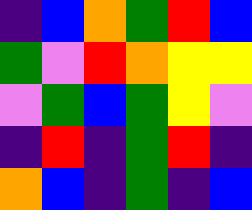[["indigo", "blue", "orange", "green", "red", "blue"], ["green", "violet", "red", "orange", "yellow", "yellow"], ["violet", "green", "blue", "green", "yellow", "violet"], ["indigo", "red", "indigo", "green", "red", "indigo"], ["orange", "blue", "indigo", "green", "indigo", "blue"]]